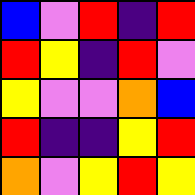[["blue", "violet", "red", "indigo", "red"], ["red", "yellow", "indigo", "red", "violet"], ["yellow", "violet", "violet", "orange", "blue"], ["red", "indigo", "indigo", "yellow", "red"], ["orange", "violet", "yellow", "red", "yellow"]]